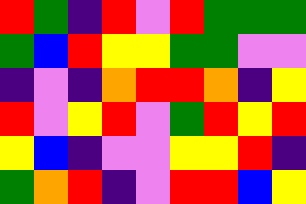[["red", "green", "indigo", "red", "violet", "red", "green", "green", "green"], ["green", "blue", "red", "yellow", "yellow", "green", "green", "violet", "violet"], ["indigo", "violet", "indigo", "orange", "red", "red", "orange", "indigo", "yellow"], ["red", "violet", "yellow", "red", "violet", "green", "red", "yellow", "red"], ["yellow", "blue", "indigo", "violet", "violet", "yellow", "yellow", "red", "indigo"], ["green", "orange", "red", "indigo", "violet", "red", "red", "blue", "yellow"]]